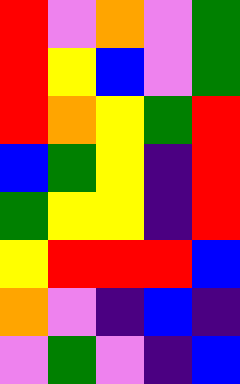[["red", "violet", "orange", "violet", "green"], ["red", "yellow", "blue", "violet", "green"], ["red", "orange", "yellow", "green", "red"], ["blue", "green", "yellow", "indigo", "red"], ["green", "yellow", "yellow", "indigo", "red"], ["yellow", "red", "red", "red", "blue"], ["orange", "violet", "indigo", "blue", "indigo"], ["violet", "green", "violet", "indigo", "blue"]]